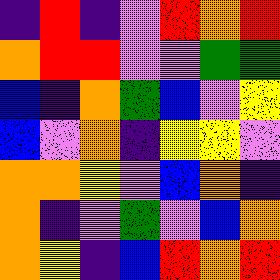[["indigo", "red", "indigo", "violet", "red", "orange", "red"], ["orange", "red", "red", "violet", "violet", "green", "green"], ["blue", "indigo", "orange", "green", "blue", "violet", "yellow"], ["blue", "violet", "orange", "indigo", "yellow", "yellow", "violet"], ["orange", "orange", "yellow", "violet", "blue", "orange", "indigo"], ["orange", "indigo", "violet", "green", "violet", "blue", "orange"], ["orange", "yellow", "indigo", "blue", "red", "orange", "red"]]